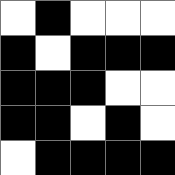[["white", "black", "white", "white", "white"], ["black", "white", "black", "black", "black"], ["black", "black", "black", "white", "white"], ["black", "black", "white", "black", "white"], ["white", "black", "black", "black", "black"]]